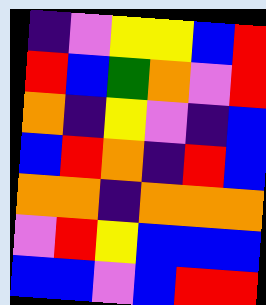[["indigo", "violet", "yellow", "yellow", "blue", "red"], ["red", "blue", "green", "orange", "violet", "red"], ["orange", "indigo", "yellow", "violet", "indigo", "blue"], ["blue", "red", "orange", "indigo", "red", "blue"], ["orange", "orange", "indigo", "orange", "orange", "orange"], ["violet", "red", "yellow", "blue", "blue", "blue"], ["blue", "blue", "violet", "blue", "red", "red"]]